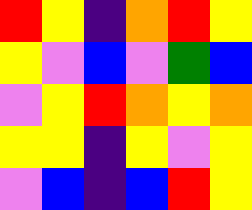[["red", "yellow", "indigo", "orange", "red", "yellow"], ["yellow", "violet", "blue", "violet", "green", "blue"], ["violet", "yellow", "red", "orange", "yellow", "orange"], ["yellow", "yellow", "indigo", "yellow", "violet", "yellow"], ["violet", "blue", "indigo", "blue", "red", "yellow"]]